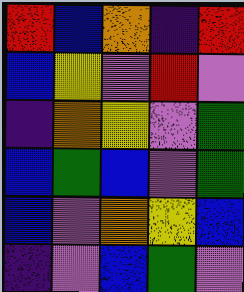[["red", "blue", "orange", "indigo", "red"], ["blue", "yellow", "violet", "red", "violet"], ["indigo", "orange", "yellow", "violet", "green"], ["blue", "green", "blue", "violet", "green"], ["blue", "violet", "orange", "yellow", "blue"], ["indigo", "violet", "blue", "green", "violet"]]